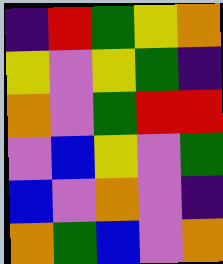[["indigo", "red", "green", "yellow", "orange"], ["yellow", "violet", "yellow", "green", "indigo"], ["orange", "violet", "green", "red", "red"], ["violet", "blue", "yellow", "violet", "green"], ["blue", "violet", "orange", "violet", "indigo"], ["orange", "green", "blue", "violet", "orange"]]